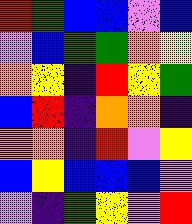[["red", "green", "blue", "blue", "violet", "blue"], ["violet", "blue", "green", "green", "orange", "yellow"], ["orange", "yellow", "indigo", "red", "yellow", "green"], ["blue", "red", "indigo", "orange", "orange", "indigo"], ["orange", "orange", "indigo", "red", "violet", "yellow"], ["blue", "yellow", "blue", "blue", "blue", "violet"], ["violet", "indigo", "green", "yellow", "violet", "red"]]